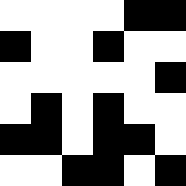[["white", "white", "white", "white", "black", "black"], ["black", "white", "white", "black", "white", "white"], ["white", "white", "white", "white", "white", "black"], ["white", "black", "white", "black", "white", "white"], ["black", "black", "white", "black", "black", "white"], ["white", "white", "black", "black", "white", "black"]]